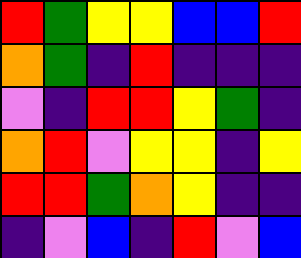[["red", "green", "yellow", "yellow", "blue", "blue", "red"], ["orange", "green", "indigo", "red", "indigo", "indigo", "indigo"], ["violet", "indigo", "red", "red", "yellow", "green", "indigo"], ["orange", "red", "violet", "yellow", "yellow", "indigo", "yellow"], ["red", "red", "green", "orange", "yellow", "indigo", "indigo"], ["indigo", "violet", "blue", "indigo", "red", "violet", "blue"]]